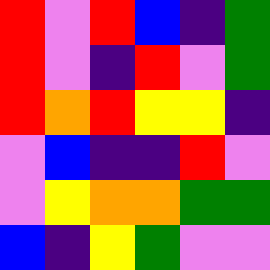[["red", "violet", "red", "blue", "indigo", "green"], ["red", "violet", "indigo", "red", "violet", "green"], ["red", "orange", "red", "yellow", "yellow", "indigo"], ["violet", "blue", "indigo", "indigo", "red", "violet"], ["violet", "yellow", "orange", "orange", "green", "green"], ["blue", "indigo", "yellow", "green", "violet", "violet"]]